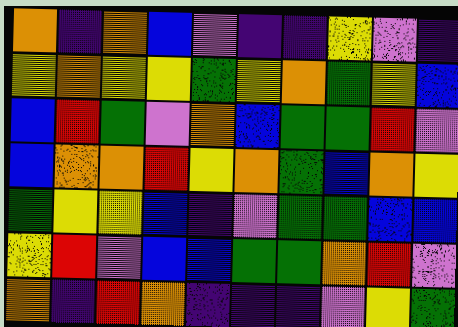[["orange", "indigo", "orange", "blue", "violet", "indigo", "indigo", "yellow", "violet", "indigo"], ["yellow", "orange", "yellow", "yellow", "green", "yellow", "orange", "green", "yellow", "blue"], ["blue", "red", "green", "violet", "orange", "blue", "green", "green", "red", "violet"], ["blue", "orange", "orange", "red", "yellow", "orange", "green", "blue", "orange", "yellow"], ["green", "yellow", "yellow", "blue", "indigo", "violet", "green", "green", "blue", "blue"], ["yellow", "red", "violet", "blue", "blue", "green", "green", "orange", "red", "violet"], ["orange", "indigo", "red", "orange", "indigo", "indigo", "indigo", "violet", "yellow", "green"]]